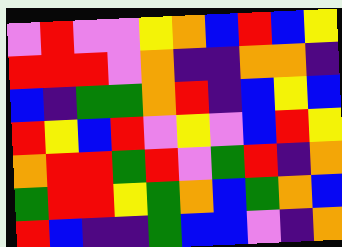[["violet", "red", "violet", "violet", "yellow", "orange", "blue", "red", "blue", "yellow"], ["red", "red", "red", "violet", "orange", "indigo", "indigo", "orange", "orange", "indigo"], ["blue", "indigo", "green", "green", "orange", "red", "indigo", "blue", "yellow", "blue"], ["red", "yellow", "blue", "red", "violet", "yellow", "violet", "blue", "red", "yellow"], ["orange", "red", "red", "green", "red", "violet", "green", "red", "indigo", "orange"], ["green", "red", "red", "yellow", "green", "orange", "blue", "green", "orange", "blue"], ["red", "blue", "indigo", "indigo", "green", "blue", "blue", "violet", "indigo", "orange"]]